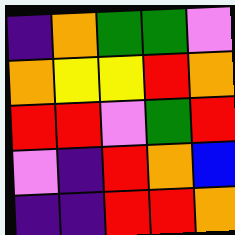[["indigo", "orange", "green", "green", "violet"], ["orange", "yellow", "yellow", "red", "orange"], ["red", "red", "violet", "green", "red"], ["violet", "indigo", "red", "orange", "blue"], ["indigo", "indigo", "red", "red", "orange"]]